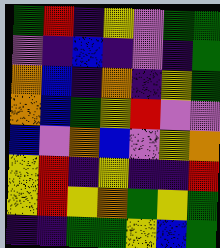[["green", "red", "indigo", "yellow", "violet", "green", "green"], ["violet", "indigo", "blue", "indigo", "violet", "indigo", "green"], ["orange", "blue", "indigo", "orange", "indigo", "yellow", "green"], ["orange", "blue", "green", "yellow", "red", "violet", "violet"], ["blue", "violet", "orange", "blue", "violet", "yellow", "orange"], ["yellow", "red", "indigo", "yellow", "indigo", "indigo", "red"], ["yellow", "red", "yellow", "orange", "green", "yellow", "green"], ["indigo", "indigo", "green", "green", "yellow", "blue", "green"]]